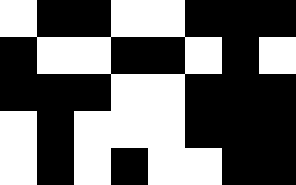[["white", "black", "black", "white", "white", "black", "black", "black"], ["black", "white", "white", "black", "black", "white", "black", "white"], ["black", "black", "black", "white", "white", "black", "black", "black"], ["white", "black", "white", "white", "white", "black", "black", "black"], ["white", "black", "white", "black", "white", "white", "black", "black"]]